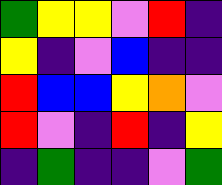[["green", "yellow", "yellow", "violet", "red", "indigo"], ["yellow", "indigo", "violet", "blue", "indigo", "indigo"], ["red", "blue", "blue", "yellow", "orange", "violet"], ["red", "violet", "indigo", "red", "indigo", "yellow"], ["indigo", "green", "indigo", "indigo", "violet", "green"]]